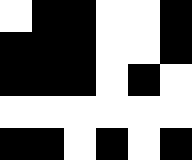[["white", "black", "black", "white", "white", "black"], ["black", "black", "black", "white", "white", "black"], ["black", "black", "black", "white", "black", "white"], ["white", "white", "white", "white", "white", "white"], ["black", "black", "white", "black", "white", "black"]]